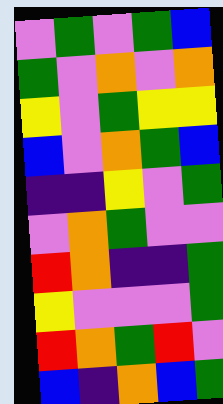[["violet", "green", "violet", "green", "blue"], ["green", "violet", "orange", "violet", "orange"], ["yellow", "violet", "green", "yellow", "yellow"], ["blue", "violet", "orange", "green", "blue"], ["indigo", "indigo", "yellow", "violet", "green"], ["violet", "orange", "green", "violet", "violet"], ["red", "orange", "indigo", "indigo", "green"], ["yellow", "violet", "violet", "violet", "green"], ["red", "orange", "green", "red", "violet"], ["blue", "indigo", "orange", "blue", "green"]]